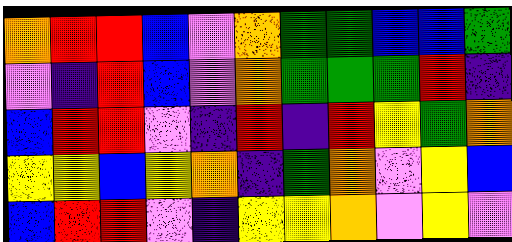[["orange", "red", "red", "blue", "violet", "orange", "green", "green", "blue", "blue", "green"], ["violet", "indigo", "red", "blue", "violet", "orange", "green", "green", "green", "red", "indigo"], ["blue", "red", "red", "violet", "indigo", "red", "indigo", "red", "yellow", "green", "orange"], ["yellow", "yellow", "blue", "yellow", "orange", "indigo", "green", "orange", "violet", "yellow", "blue"], ["blue", "red", "red", "violet", "indigo", "yellow", "yellow", "orange", "violet", "yellow", "violet"]]